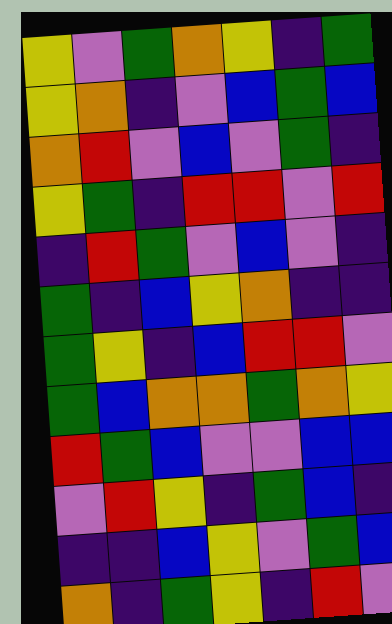[["yellow", "violet", "green", "orange", "yellow", "indigo", "green"], ["yellow", "orange", "indigo", "violet", "blue", "green", "blue"], ["orange", "red", "violet", "blue", "violet", "green", "indigo"], ["yellow", "green", "indigo", "red", "red", "violet", "red"], ["indigo", "red", "green", "violet", "blue", "violet", "indigo"], ["green", "indigo", "blue", "yellow", "orange", "indigo", "indigo"], ["green", "yellow", "indigo", "blue", "red", "red", "violet"], ["green", "blue", "orange", "orange", "green", "orange", "yellow"], ["red", "green", "blue", "violet", "violet", "blue", "blue"], ["violet", "red", "yellow", "indigo", "green", "blue", "indigo"], ["indigo", "indigo", "blue", "yellow", "violet", "green", "blue"], ["orange", "indigo", "green", "yellow", "indigo", "red", "violet"]]